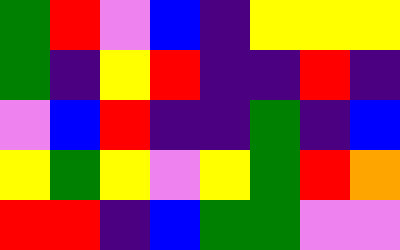[["green", "red", "violet", "blue", "indigo", "yellow", "yellow", "yellow"], ["green", "indigo", "yellow", "red", "indigo", "indigo", "red", "indigo"], ["violet", "blue", "red", "indigo", "indigo", "green", "indigo", "blue"], ["yellow", "green", "yellow", "violet", "yellow", "green", "red", "orange"], ["red", "red", "indigo", "blue", "green", "green", "violet", "violet"]]